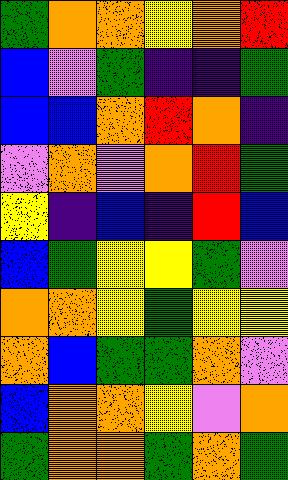[["green", "orange", "orange", "yellow", "orange", "red"], ["blue", "violet", "green", "indigo", "indigo", "green"], ["blue", "blue", "orange", "red", "orange", "indigo"], ["violet", "orange", "violet", "orange", "red", "green"], ["yellow", "indigo", "blue", "indigo", "red", "blue"], ["blue", "green", "yellow", "yellow", "green", "violet"], ["orange", "orange", "yellow", "green", "yellow", "yellow"], ["orange", "blue", "green", "green", "orange", "violet"], ["blue", "orange", "orange", "yellow", "violet", "orange"], ["green", "orange", "orange", "green", "orange", "green"]]